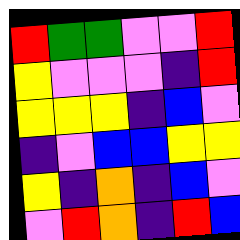[["red", "green", "green", "violet", "violet", "red"], ["yellow", "violet", "violet", "violet", "indigo", "red"], ["yellow", "yellow", "yellow", "indigo", "blue", "violet"], ["indigo", "violet", "blue", "blue", "yellow", "yellow"], ["yellow", "indigo", "orange", "indigo", "blue", "violet"], ["violet", "red", "orange", "indigo", "red", "blue"]]